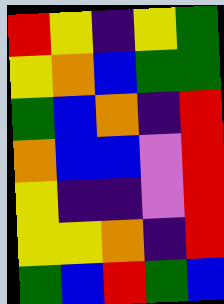[["red", "yellow", "indigo", "yellow", "green"], ["yellow", "orange", "blue", "green", "green"], ["green", "blue", "orange", "indigo", "red"], ["orange", "blue", "blue", "violet", "red"], ["yellow", "indigo", "indigo", "violet", "red"], ["yellow", "yellow", "orange", "indigo", "red"], ["green", "blue", "red", "green", "blue"]]